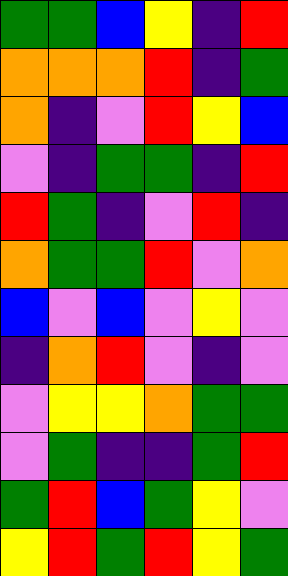[["green", "green", "blue", "yellow", "indigo", "red"], ["orange", "orange", "orange", "red", "indigo", "green"], ["orange", "indigo", "violet", "red", "yellow", "blue"], ["violet", "indigo", "green", "green", "indigo", "red"], ["red", "green", "indigo", "violet", "red", "indigo"], ["orange", "green", "green", "red", "violet", "orange"], ["blue", "violet", "blue", "violet", "yellow", "violet"], ["indigo", "orange", "red", "violet", "indigo", "violet"], ["violet", "yellow", "yellow", "orange", "green", "green"], ["violet", "green", "indigo", "indigo", "green", "red"], ["green", "red", "blue", "green", "yellow", "violet"], ["yellow", "red", "green", "red", "yellow", "green"]]